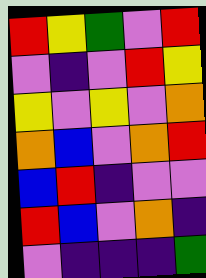[["red", "yellow", "green", "violet", "red"], ["violet", "indigo", "violet", "red", "yellow"], ["yellow", "violet", "yellow", "violet", "orange"], ["orange", "blue", "violet", "orange", "red"], ["blue", "red", "indigo", "violet", "violet"], ["red", "blue", "violet", "orange", "indigo"], ["violet", "indigo", "indigo", "indigo", "green"]]